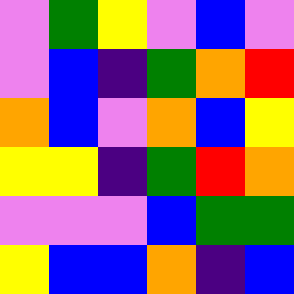[["violet", "green", "yellow", "violet", "blue", "violet"], ["violet", "blue", "indigo", "green", "orange", "red"], ["orange", "blue", "violet", "orange", "blue", "yellow"], ["yellow", "yellow", "indigo", "green", "red", "orange"], ["violet", "violet", "violet", "blue", "green", "green"], ["yellow", "blue", "blue", "orange", "indigo", "blue"]]